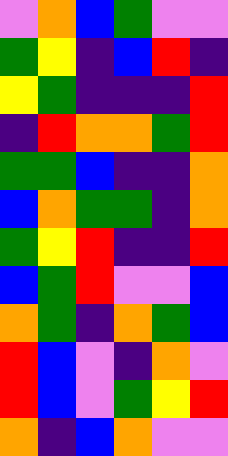[["violet", "orange", "blue", "green", "violet", "violet"], ["green", "yellow", "indigo", "blue", "red", "indigo"], ["yellow", "green", "indigo", "indigo", "indigo", "red"], ["indigo", "red", "orange", "orange", "green", "red"], ["green", "green", "blue", "indigo", "indigo", "orange"], ["blue", "orange", "green", "green", "indigo", "orange"], ["green", "yellow", "red", "indigo", "indigo", "red"], ["blue", "green", "red", "violet", "violet", "blue"], ["orange", "green", "indigo", "orange", "green", "blue"], ["red", "blue", "violet", "indigo", "orange", "violet"], ["red", "blue", "violet", "green", "yellow", "red"], ["orange", "indigo", "blue", "orange", "violet", "violet"]]